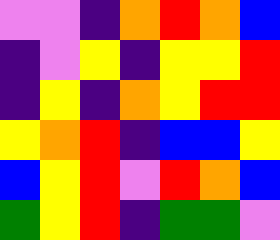[["violet", "violet", "indigo", "orange", "red", "orange", "blue"], ["indigo", "violet", "yellow", "indigo", "yellow", "yellow", "red"], ["indigo", "yellow", "indigo", "orange", "yellow", "red", "red"], ["yellow", "orange", "red", "indigo", "blue", "blue", "yellow"], ["blue", "yellow", "red", "violet", "red", "orange", "blue"], ["green", "yellow", "red", "indigo", "green", "green", "violet"]]